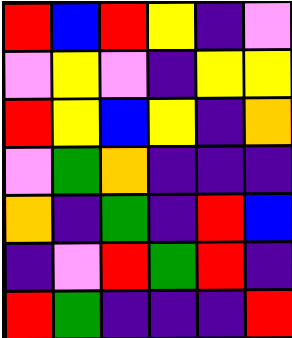[["red", "blue", "red", "yellow", "indigo", "violet"], ["violet", "yellow", "violet", "indigo", "yellow", "yellow"], ["red", "yellow", "blue", "yellow", "indigo", "orange"], ["violet", "green", "orange", "indigo", "indigo", "indigo"], ["orange", "indigo", "green", "indigo", "red", "blue"], ["indigo", "violet", "red", "green", "red", "indigo"], ["red", "green", "indigo", "indigo", "indigo", "red"]]